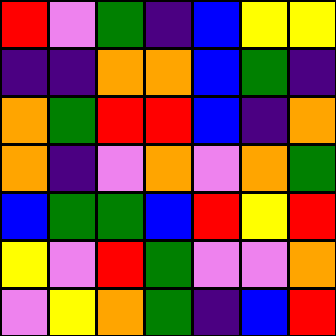[["red", "violet", "green", "indigo", "blue", "yellow", "yellow"], ["indigo", "indigo", "orange", "orange", "blue", "green", "indigo"], ["orange", "green", "red", "red", "blue", "indigo", "orange"], ["orange", "indigo", "violet", "orange", "violet", "orange", "green"], ["blue", "green", "green", "blue", "red", "yellow", "red"], ["yellow", "violet", "red", "green", "violet", "violet", "orange"], ["violet", "yellow", "orange", "green", "indigo", "blue", "red"]]